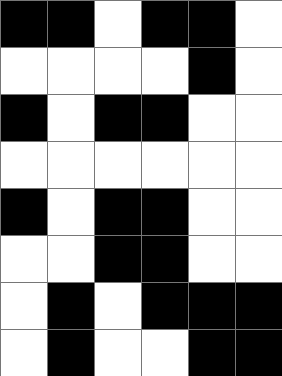[["black", "black", "white", "black", "black", "white"], ["white", "white", "white", "white", "black", "white"], ["black", "white", "black", "black", "white", "white"], ["white", "white", "white", "white", "white", "white"], ["black", "white", "black", "black", "white", "white"], ["white", "white", "black", "black", "white", "white"], ["white", "black", "white", "black", "black", "black"], ["white", "black", "white", "white", "black", "black"]]